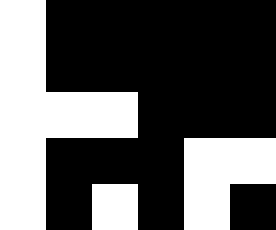[["white", "black", "black", "black", "black", "black"], ["white", "black", "black", "black", "black", "black"], ["white", "white", "white", "black", "black", "black"], ["white", "black", "black", "black", "white", "white"], ["white", "black", "white", "black", "white", "black"]]